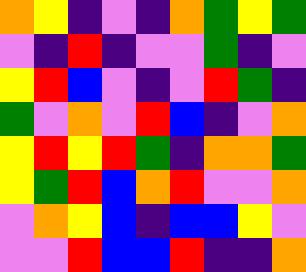[["orange", "yellow", "indigo", "violet", "indigo", "orange", "green", "yellow", "green"], ["violet", "indigo", "red", "indigo", "violet", "violet", "green", "indigo", "violet"], ["yellow", "red", "blue", "violet", "indigo", "violet", "red", "green", "indigo"], ["green", "violet", "orange", "violet", "red", "blue", "indigo", "violet", "orange"], ["yellow", "red", "yellow", "red", "green", "indigo", "orange", "orange", "green"], ["yellow", "green", "red", "blue", "orange", "red", "violet", "violet", "orange"], ["violet", "orange", "yellow", "blue", "indigo", "blue", "blue", "yellow", "violet"], ["violet", "violet", "red", "blue", "blue", "red", "indigo", "indigo", "orange"]]